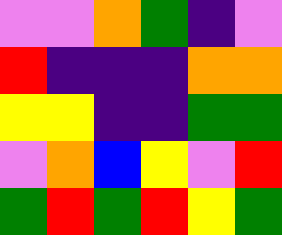[["violet", "violet", "orange", "green", "indigo", "violet"], ["red", "indigo", "indigo", "indigo", "orange", "orange"], ["yellow", "yellow", "indigo", "indigo", "green", "green"], ["violet", "orange", "blue", "yellow", "violet", "red"], ["green", "red", "green", "red", "yellow", "green"]]